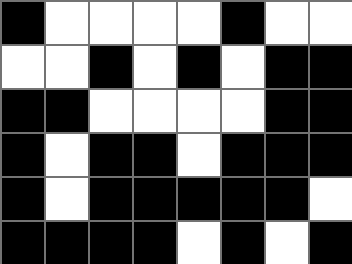[["black", "white", "white", "white", "white", "black", "white", "white"], ["white", "white", "black", "white", "black", "white", "black", "black"], ["black", "black", "white", "white", "white", "white", "black", "black"], ["black", "white", "black", "black", "white", "black", "black", "black"], ["black", "white", "black", "black", "black", "black", "black", "white"], ["black", "black", "black", "black", "white", "black", "white", "black"]]